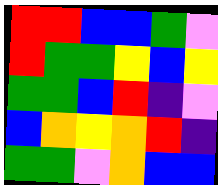[["red", "red", "blue", "blue", "green", "violet"], ["red", "green", "green", "yellow", "blue", "yellow"], ["green", "green", "blue", "red", "indigo", "violet"], ["blue", "orange", "yellow", "orange", "red", "indigo"], ["green", "green", "violet", "orange", "blue", "blue"]]